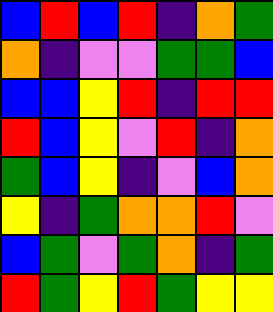[["blue", "red", "blue", "red", "indigo", "orange", "green"], ["orange", "indigo", "violet", "violet", "green", "green", "blue"], ["blue", "blue", "yellow", "red", "indigo", "red", "red"], ["red", "blue", "yellow", "violet", "red", "indigo", "orange"], ["green", "blue", "yellow", "indigo", "violet", "blue", "orange"], ["yellow", "indigo", "green", "orange", "orange", "red", "violet"], ["blue", "green", "violet", "green", "orange", "indigo", "green"], ["red", "green", "yellow", "red", "green", "yellow", "yellow"]]